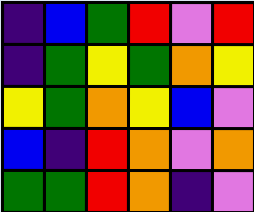[["indigo", "blue", "green", "red", "violet", "red"], ["indigo", "green", "yellow", "green", "orange", "yellow"], ["yellow", "green", "orange", "yellow", "blue", "violet"], ["blue", "indigo", "red", "orange", "violet", "orange"], ["green", "green", "red", "orange", "indigo", "violet"]]